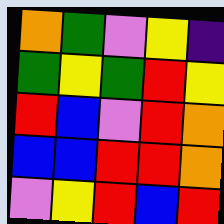[["orange", "green", "violet", "yellow", "indigo"], ["green", "yellow", "green", "red", "yellow"], ["red", "blue", "violet", "red", "orange"], ["blue", "blue", "red", "red", "orange"], ["violet", "yellow", "red", "blue", "red"]]